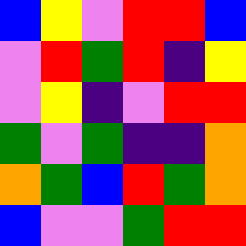[["blue", "yellow", "violet", "red", "red", "blue"], ["violet", "red", "green", "red", "indigo", "yellow"], ["violet", "yellow", "indigo", "violet", "red", "red"], ["green", "violet", "green", "indigo", "indigo", "orange"], ["orange", "green", "blue", "red", "green", "orange"], ["blue", "violet", "violet", "green", "red", "red"]]